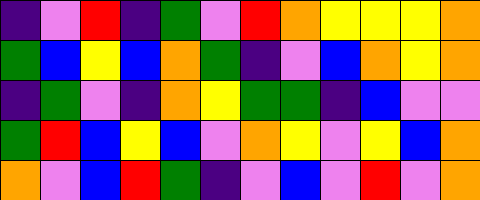[["indigo", "violet", "red", "indigo", "green", "violet", "red", "orange", "yellow", "yellow", "yellow", "orange"], ["green", "blue", "yellow", "blue", "orange", "green", "indigo", "violet", "blue", "orange", "yellow", "orange"], ["indigo", "green", "violet", "indigo", "orange", "yellow", "green", "green", "indigo", "blue", "violet", "violet"], ["green", "red", "blue", "yellow", "blue", "violet", "orange", "yellow", "violet", "yellow", "blue", "orange"], ["orange", "violet", "blue", "red", "green", "indigo", "violet", "blue", "violet", "red", "violet", "orange"]]